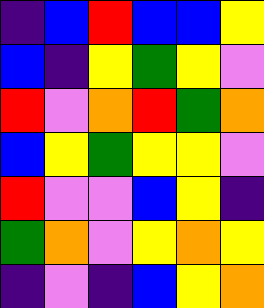[["indigo", "blue", "red", "blue", "blue", "yellow"], ["blue", "indigo", "yellow", "green", "yellow", "violet"], ["red", "violet", "orange", "red", "green", "orange"], ["blue", "yellow", "green", "yellow", "yellow", "violet"], ["red", "violet", "violet", "blue", "yellow", "indigo"], ["green", "orange", "violet", "yellow", "orange", "yellow"], ["indigo", "violet", "indigo", "blue", "yellow", "orange"]]